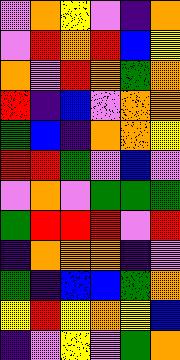[["violet", "orange", "yellow", "violet", "indigo", "orange"], ["violet", "red", "orange", "red", "blue", "yellow"], ["orange", "violet", "red", "orange", "green", "orange"], ["red", "indigo", "blue", "violet", "orange", "orange"], ["green", "blue", "indigo", "orange", "orange", "yellow"], ["red", "red", "green", "violet", "blue", "violet"], ["violet", "orange", "violet", "green", "green", "green"], ["green", "red", "red", "red", "violet", "red"], ["indigo", "orange", "orange", "orange", "indigo", "violet"], ["green", "indigo", "blue", "blue", "green", "orange"], ["yellow", "red", "yellow", "orange", "yellow", "blue"], ["indigo", "violet", "yellow", "violet", "green", "orange"]]